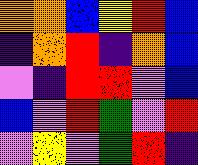[["orange", "orange", "blue", "yellow", "red", "blue"], ["indigo", "orange", "red", "indigo", "orange", "blue"], ["violet", "indigo", "red", "red", "violet", "blue"], ["blue", "violet", "red", "green", "violet", "red"], ["violet", "yellow", "violet", "green", "red", "indigo"]]